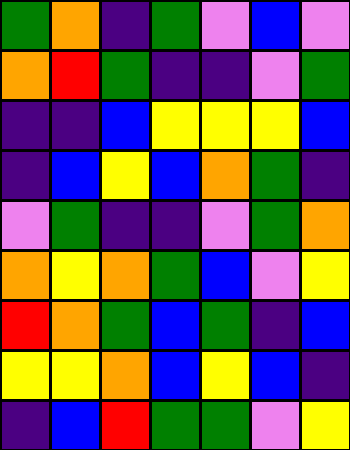[["green", "orange", "indigo", "green", "violet", "blue", "violet"], ["orange", "red", "green", "indigo", "indigo", "violet", "green"], ["indigo", "indigo", "blue", "yellow", "yellow", "yellow", "blue"], ["indigo", "blue", "yellow", "blue", "orange", "green", "indigo"], ["violet", "green", "indigo", "indigo", "violet", "green", "orange"], ["orange", "yellow", "orange", "green", "blue", "violet", "yellow"], ["red", "orange", "green", "blue", "green", "indigo", "blue"], ["yellow", "yellow", "orange", "blue", "yellow", "blue", "indigo"], ["indigo", "blue", "red", "green", "green", "violet", "yellow"]]